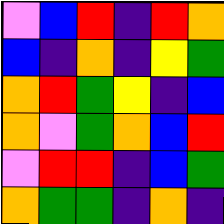[["violet", "blue", "red", "indigo", "red", "orange"], ["blue", "indigo", "orange", "indigo", "yellow", "green"], ["orange", "red", "green", "yellow", "indigo", "blue"], ["orange", "violet", "green", "orange", "blue", "red"], ["violet", "red", "red", "indigo", "blue", "green"], ["orange", "green", "green", "indigo", "orange", "indigo"]]